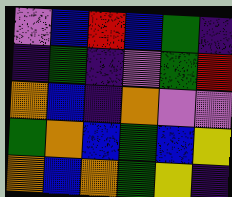[["violet", "blue", "red", "blue", "green", "indigo"], ["indigo", "green", "indigo", "violet", "green", "red"], ["orange", "blue", "indigo", "orange", "violet", "violet"], ["green", "orange", "blue", "green", "blue", "yellow"], ["orange", "blue", "orange", "green", "yellow", "indigo"]]